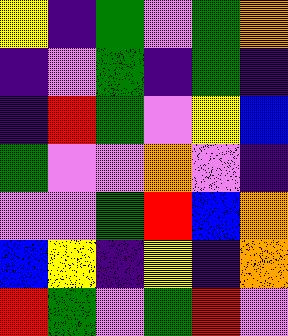[["yellow", "indigo", "green", "violet", "green", "orange"], ["indigo", "violet", "green", "indigo", "green", "indigo"], ["indigo", "red", "green", "violet", "yellow", "blue"], ["green", "violet", "violet", "orange", "violet", "indigo"], ["violet", "violet", "green", "red", "blue", "orange"], ["blue", "yellow", "indigo", "yellow", "indigo", "orange"], ["red", "green", "violet", "green", "red", "violet"]]